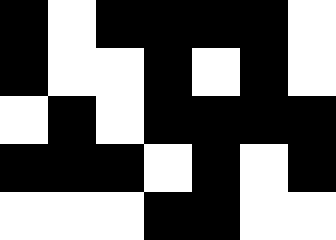[["black", "white", "black", "black", "black", "black", "white"], ["black", "white", "white", "black", "white", "black", "white"], ["white", "black", "white", "black", "black", "black", "black"], ["black", "black", "black", "white", "black", "white", "black"], ["white", "white", "white", "black", "black", "white", "white"]]